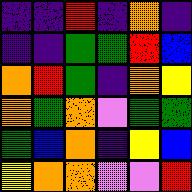[["indigo", "indigo", "red", "indigo", "orange", "indigo"], ["indigo", "indigo", "green", "green", "red", "blue"], ["orange", "red", "green", "indigo", "orange", "yellow"], ["orange", "green", "orange", "violet", "green", "green"], ["green", "blue", "orange", "indigo", "yellow", "blue"], ["yellow", "orange", "orange", "violet", "violet", "red"]]